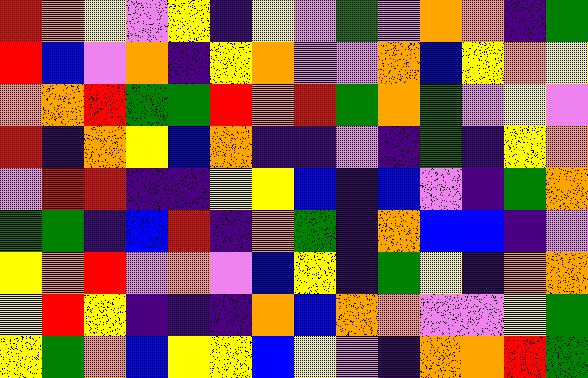[["red", "orange", "yellow", "violet", "yellow", "indigo", "yellow", "violet", "green", "violet", "orange", "orange", "indigo", "green"], ["red", "blue", "violet", "orange", "indigo", "yellow", "orange", "violet", "violet", "orange", "blue", "yellow", "orange", "yellow"], ["orange", "orange", "red", "green", "green", "red", "orange", "red", "green", "orange", "green", "violet", "yellow", "violet"], ["red", "indigo", "orange", "yellow", "blue", "orange", "indigo", "indigo", "violet", "indigo", "green", "indigo", "yellow", "orange"], ["violet", "red", "red", "indigo", "indigo", "yellow", "yellow", "blue", "indigo", "blue", "violet", "indigo", "green", "orange"], ["green", "green", "indigo", "blue", "red", "indigo", "orange", "green", "indigo", "orange", "blue", "blue", "indigo", "violet"], ["yellow", "orange", "red", "violet", "orange", "violet", "blue", "yellow", "indigo", "green", "yellow", "indigo", "orange", "orange"], ["yellow", "red", "yellow", "indigo", "indigo", "indigo", "orange", "blue", "orange", "orange", "violet", "violet", "yellow", "green"], ["yellow", "green", "orange", "blue", "yellow", "yellow", "blue", "yellow", "violet", "indigo", "orange", "orange", "red", "green"]]